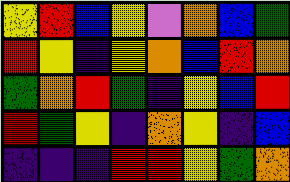[["yellow", "red", "blue", "yellow", "violet", "orange", "blue", "green"], ["red", "yellow", "indigo", "yellow", "orange", "blue", "red", "orange"], ["green", "orange", "red", "green", "indigo", "yellow", "blue", "red"], ["red", "green", "yellow", "indigo", "orange", "yellow", "indigo", "blue"], ["indigo", "indigo", "indigo", "red", "red", "yellow", "green", "orange"]]